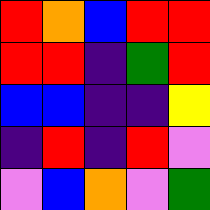[["red", "orange", "blue", "red", "red"], ["red", "red", "indigo", "green", "red"], ["blue", "blue", "indigo", "indigo", "yellow"], ["indigo", "red", "indigo", "red", "violet"], ["violet", "blue", "orange", "violet", "green"]]